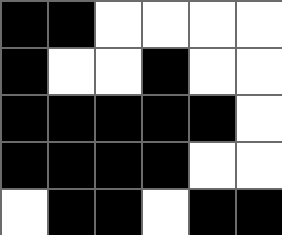[["black", "black", "white", "white", "white", "white"], ["black", "white", "white", "black", "white", "white"], ["black", "black", "black", "black", "black", "white"], ["black", "black", "black", "black", "white", "white"], ["white", "black", "black", "white", "black", "black"]]